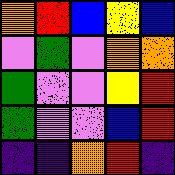[["orange", "red", "blue", "yellow", "blue"], ["violet", "green", "violet", "orange", "orange"], ["green", "violet", "violet", "yellow", "red"], ["green", "violet", "violet", "blue", "red"], ["indigo", "indigo", "orange", "red", "indigo"]]